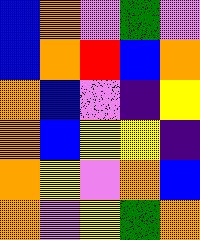[["blue", "orange", "violet", "green", "violet"], ["blue", "orange", "red", "blue", "orange"], ["orange", "blue", "violet", "indigo", "yellow"], ["orange", "blue", "yellow", "yellow", "indigo"], ["orange", "yellow", "violet", "orange", "blue"], ["orange", "violet", "yellow", "green", "orange"]]